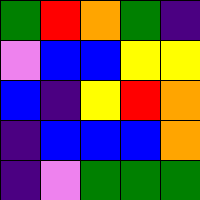[["green", "red", "orange", "green", "indigo"], ["violet", "blue", "blue", "yellow", "yellow"], ["blue", "indigo", "yellow", "red", "orange"], ["indigo", "blue", "blue", "blue", "orange"], ["indigo", "violet", "green", "green", "green"]]